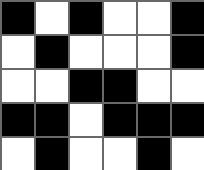[["black", "white", "black", "white", "white", "black"], ["white", "black", "white", "white", "white", "black"], ["white", "white", "black", "black", "white", "white"], ["black", "black", "white", "black", "black", "black"], ["white", "black", "white", "white", "black", "white"]]